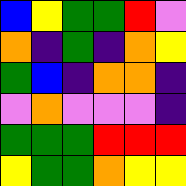[["blue", "yellow", "green", "green", "red", "violet"], ["orange", "indigo", "green", "indigo", "orange", "yellow"], ["green", "blue", "indigo", "orange", "orange", "indigo"], ["violet", "orange", "violet", "violet", "violet", "indigo"], ["green", "green", "green", "red", "red", "red"], ["yellow", "green", "green", "orange", "yellow", "yellow"]]